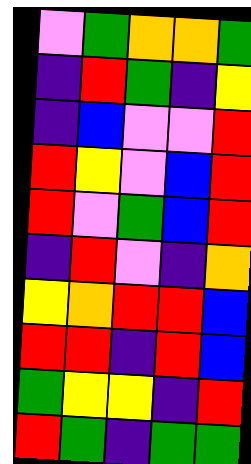[["violet", "green", "orange", "orange", "green"], ["indigo", "red", "green", "indigo", "yellow"], ["indigo", "blue", "violet", "violet", "red"], ["red", "yellow", "violet", "blue", "red"], ["red", "violet", "green", "blue", "red"], ["indigo", "red", "violet", "indigo", "orange"], ["yellow", "orange", "red", "red", "blue"], ["red", "red", "indigo", "red", "blue"], ["green", "yellow", "yellow", "indigo", "red"], ["red", "green", "indigo", "green", "green"]]